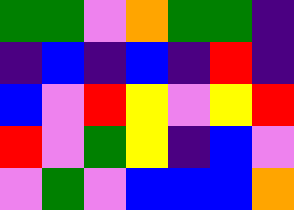[["green", "green", "violet", "orange", "green", "green", "indigo"], ["indigo", "blue", "indigo", "blue", "indigo", "red", "indigo"], ["blue", "violet", "red", "yellow", "violet", "yellow", "red"], ["red", "violet", "green", "yellow", "indigo", "blue", "violet"], ["violet", "green", "violet", "blue", "blue", "blue", "orange"]]